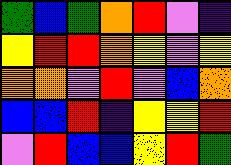[["green", "blue", "green", "orange", "red", "violet", "indigo"], ["yellow", "red", "red", "orange", "yellow", "violet", "yellow"], ["orange", "orange", "violet", "red", "violet", "blue", "orange"], ["blue", "blue", "red", "indigo", "yellow", "yellow", "red"], ["violet", "red", "blue", "blue", "yellow", "red", "green"]]